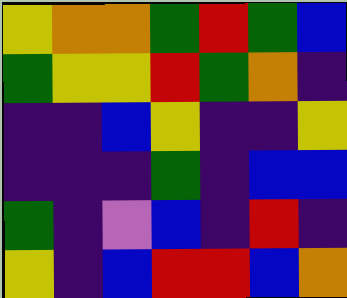[["yellow", "orange", "orange", "green", "red", "green", "blue"], ["green", "yellow", "yellow", "red", "green", "orange", "indigo"], ["indigo", "indigo", "blue", "yellow", "indigo", "indigo", "yellow"], ["indigo", "indigo", "indigo", "green", "indigo", "blue", "blue"], ["green", "indigo", "violet", "blue", "indigo", "red", "indigo"], ["yellow", "indigo", "blue", "red", "red", "blue", "orange"]]